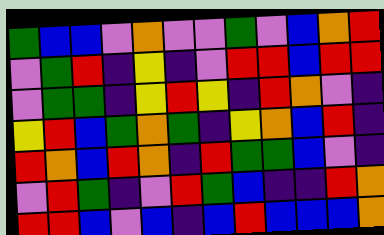[["green", "blue", "blue", "violet", "orange", "violet", "violet", "green", "violet", "blue", "orange", "red"], ["violet", "green", "red", "indigo", "yellow", "indigo", "violet", "red", "red", "blue", "red", "red"], ["violet", "green", "green", "indigo", "yellow", "red", "yellow", "indigo", "red", "orange", "violet", "indigo"], ["yellow", "red", "blue", "green", "orange", "green", "indigo", "yellow", "orange", "blue", "red", "indigo"], ["red", "orange", "blue", "red", "orange", "indigo", "red", "green", "green", "blue", "violet", "indigo"], ["violet", "red", "green", "indigo", "violet", "red", "green", "blue", "indigo", "indigo", "red", "orange"], ["red", "red", "blue", "violet", "blue", "indigo", "blue", "red", "blue", "blue", "blue", "orange"]]